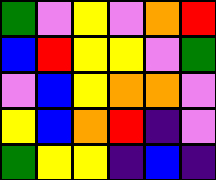[["green", "violet", "yellow", "violet", "orange", "red"], ["blue", "red", "yellow", "yellow", "violet", "green"], ["violet", "blue", "yellow", "orange", "orange", "violet"], ["yellow", "blue", "orange", "red", "indigo", "violet"], ["green", "yellow", "yellow", "indigo", "blue", "indigo"]]